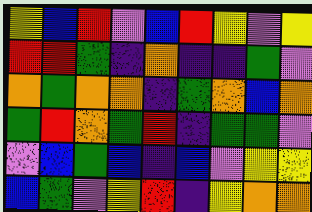[["yellow", "blue", "red", "violet", "blue", "red", "yellow", "violet", "yellow"], ["red", "red", "green", "indigo", "orange", "indigo", "indigo", "green", "violet"], ["orange", "green", "orange", "orange", "indigo", "green", "orange", "blue", "orange"], ["green", "red", "orange", "green", "red", "indigo", "green", "green", "violet"], ["violet", "blue", "green", "blue", "indigo", "blue", "violet", "yellow", "yellow"], ["blue", "green", "violet", "yellow", "red", "indigo", "yellow", "orange", "orange"]]